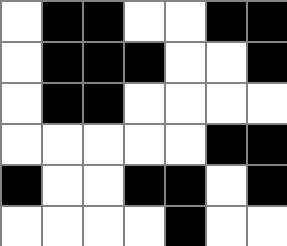[["white", "black", "black", "white", "white", "black", "black"], ["white", "black", "black", "black", "white", "white", "black"], ["white", "black", "black", "white", "white", "white", "white"], ["white", "white", "white", "white", "white", "black", "black"], ["black", "white", "white", "black", "black", "white", "black"], ["white", "white", "white", "white", "black", "white", "white"]]